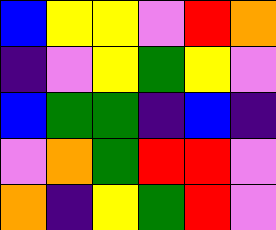[["blue", "yellow", "yellow", "violet", "red", "orange"], ["indigo", "violet", "yellow", "green", "yellow", "violet"], ["blue", "green", "green", "indigo", "blue", "indigo"], ["violet", "orange", "green", "red", "red", "violet"], ["orange", "indigo", "yellow", "green", "red", "violet"]]